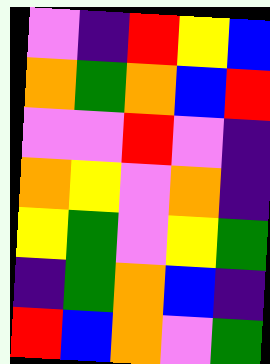[["violet", "indigo", "red", "yellow", "blue"], ["orange", "green", "orange", "blue", "red"], ["violet", "violet", "red", "violet", "indigo"], ["orange", "yellow", "violet", "orange", "indigo"], ["yellow", "green", "violet", "yellow", "green"], ["indigo", "green", "orange", "blue", "indigo"], ["red", "blue", "orange", "violet", "green"]]